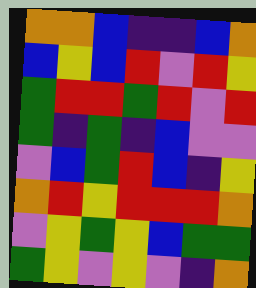[["orange", "orange", "blue", "indigo", "indigo", "blue", "orange"], ["blue", "yellow", "blue", "red", "violet", "red", "yellow"], ["green", "red", "red", "green", "red", "violet", "red"], ["green", "indigo", "green", "indigo", "blue", "violet", "violet"], ["violet", "blue", "green", "red", "blue", "indigo", "yellow"], ["orange", "red", "yellow", "red", "red", "red", "orange"], ["violet", "yellow", "green", "yellow", "blue", "green", "green"], ["green", "yellow", "violet", "yellow", "violet", "indigo", "orange"]]